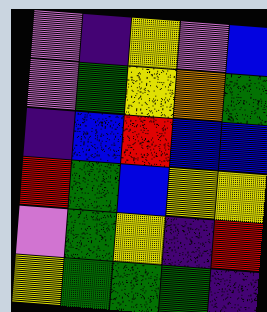[["violet", "indigo", "yellow", "violet", "blue"], ["violet", "green", "yellow", "orange", "green"], ["indigo", "blue", "red", "blue", "blue"], ["red", "green", "blue", "yellow", "yellow"], ["violet", "green", "yellow", "indigo", "red"], ["yellow", "green", "green", "green", "indigo"]]